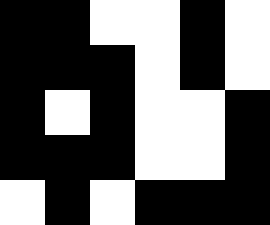[["black", "black", "white", "white", "black", "white"], ["black", "black", "black", "white", "black", "white"], ["black", "white", "black", "white", "white", "black"], ["black", "black", "black", "white", "white", "black"], ["white", "black", "white", "black", "black", "black"]]